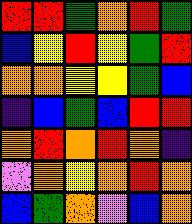[["red", "red", "green", "orange", "red", "green"], ["blue", "yellow", "red", "yellow", "green", "red"], ["orange", "orange", "yellow", "yellow", "green", "blue"], ["indigo", "blue", "green", "blue", "red", "red"], ["orange", "red", "orange", "red", "orange", "indigo"], ["violet", "orange", "yellow", "orange", "red", "orange"], ["blue", "green", "orange", "violet", "blue", "orange"]]